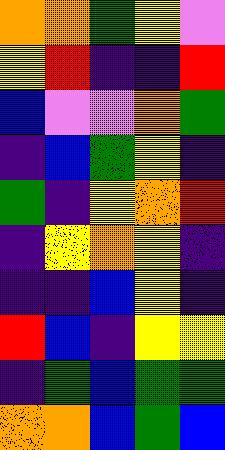[["orange", "orange", "green", "yellow", "violet"], ["yellow", "red", "indigo", "indigo", "red"], ["blue", "violet", "violet", "orange", "green"], ["indigo", "blue", "green", "yellow", "indigo"], ["green", "indigo", "yellow", "orange", "red"], ["indigo", "yellow", "orange", "yellow", "indigo"], ["indigo", "indigo", "blue", "yellow", "indigo"], ["red", "blue", "indigo", "yellow", "yellow"], ["indigo", "green", "blue", "green", "green"], ["orange", "orange", "blue", "green", "blue"]]